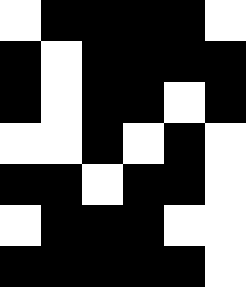[["white", "black", "black", "black", "black", "white"], ["black", "white", "black", "black", "black", "black"], ["black", "white", "black", "black", "white", "black"], ["white", "white", "black", "white", "black", "white"], ["black", "black", "white", "black", "black", "white"], ["white", "black", "black", "black", "white", "white"], ["black", "black", "black", "black", "black", "white"]]